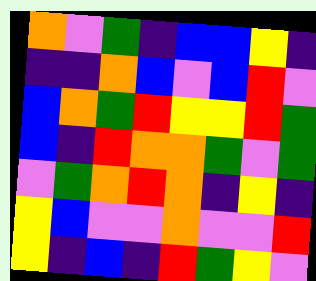[["orange", "violet", "green", "indigo", "blue", "blue", "yellow", "indigo"], ["indigo", "indigo", "orange", "blue", "violet", "blue", "red", "violet"], ["blue", "orange", "green", "red", "yellow", "yellow", "red", "green"], ["blue", "indigo", "red", "orange", "orange", "green", "violet", "green"], ["violet", "green", "orange", "red", "orange", "indigo", "yellow", "indigo"], ["yellow", "blue", "violet", "violet", "orange", "violet", "violet", "red"], ["yellow", "indigo", "blue", "indigo", "red", "green", "yellow", "violet"]]